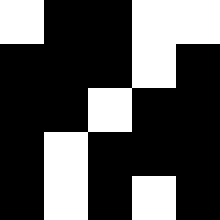[["white", "black", "black", "white", "white"], ["black", "black", "black", "white", "black"], ["black", "black", "white", "black", "black"], ["black", "white", "black", "black", "black"], ["black", "white", "black", "white", "black"]]